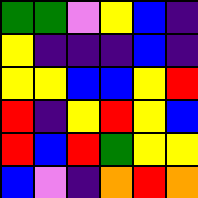[["green", "green", "violet", "yellow", "blue", "indigo"], ["yellow", "indigo", "indigo", "indigo", "blue", "indigo"], ["yellow", "yellow", "blue", "blue", "yellow", "red"], ["red", "indigo", "yellow", "red", "yellow", "blue"], ["red", "blue", "red", "green", "yellow", "yellow"], ["blue", "violet", "indigo", "orange", "red", "orange"]]